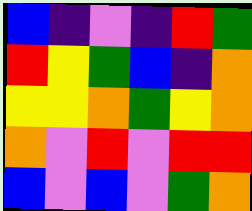[["blue", "indigo", "violet", "indigo", "red", "green"], ["red", "yellow", "green", "blue", "indigo", "orange"], ["yellow", "yellow", "orange", "green", "yellow", "orange"], ["orange", "violet", "red", "violet", "red", "red"], ["blue", "violet", "blue", "violet", "green", "orange"]]